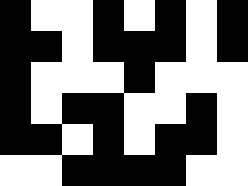[["black", "white", "white", "black", "white", "black", "white", "black"], ["black", "black", "white", "black", "black", "black", "white", "black"], ["black", "white", "white", "white", "black", "white", "white", "white"], ["black", "white", "black", "black", "white", "white", "black", "white"], ["black", "black", "white", "black", "white", "black", "black", "white"], ["white", "white", "black", "black", "black", "black", "white", "white"]]